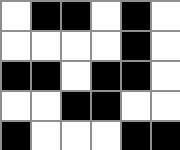[["white", "black", "black", "white", "black", "white"], ["white", "white", "white", "white", "black", "white"], ["black", "black", "white", "black", "black", "white"], ["white", "white", "black", "black", "white", "white"], ["black", "white", "white", "white", "black", "black"]]